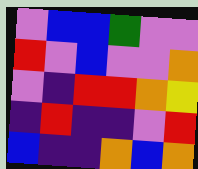[["violet", "blue", "blue", "green", "violet", "violet"], ["red", "violet", "blue", "violet", "violet", "orange"], ["violet", "indigo", "red", "red", "orange", "yellow"], ["indigo", "red", "indigo", "indigo", "violet", "red"], ["blue", "indigo", "indigo", "orange", "blue", "orange"]]